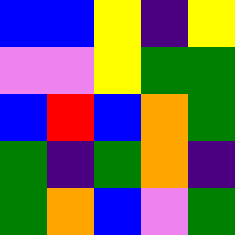[["blue", "blue", "yellow", "indigo", "yellow"], ["violet", "violet", "yellow", "green", "green"], ["blue", "red", "blue", "orange", "green"], ["green", "indigo", "green", "orange", "indigo"], ["green", "orange", "blue", "violet", "green"]]